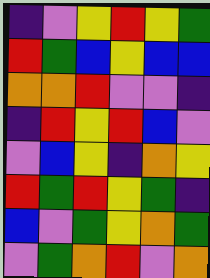[["indigo", "violet", "yellow", "red", "yellow", "green"], ["red", "green", "blue", "yellow", "blue", "blue"], ["orange", "orange", "red", "violet", "violet", "indigo"], ["indigo", "red", "yellow", "red", "blue", "violet"], ["violet", "blue", "yellow", "indigo", "orange", "yellow"], ["red", "green", "red", "yellow", "green", "indigo"], ["blue", "violet", "green", "yellow", "orange", "green"], ["violet", "green", "orange", "red", "violet", "orange"]]